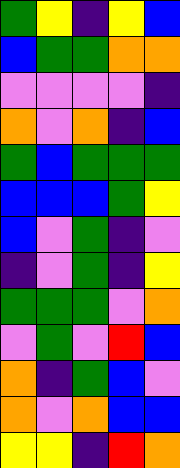[["green", "yellow", "indigo", "yellow", "blue"], ["blue", "green", "green", "orange", "orange"], ["violet", "violet", "violet", "violet", "indigo"], ["orange", "violet", "orange", "indigo", "blue"], ["green", "blue", "green", "green", "green"], ["blue", "blue", "blue", "green", "yellow"], ["blue", "violet", "green", "indigo", "violet"], ["indigo", "violet", "green", "indigo", "yellow"], ["green", "green", "green", "violet", "orange"], ["violet", "green", "violet", "red", "blue"], ["orange", "indigo", "green", "blue", "violet"], ["orange", "violet", "orange", "blue", "blue"], ["yellow", "yellow", "indigo", "red", "orange"]]